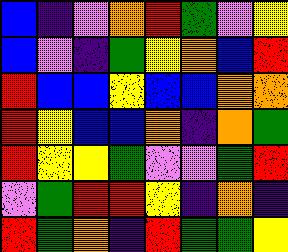[["blue", "indigo", "violet", "orange", "red", "green", "violet", "yellow"], ["blue", "violet", "indigo", "green", "yellow", "orange", "blue", "red"], ["red", "blue", "blue", "yellow", "blue", "blue", "orange", "orange"], ["red", "yellow", "blue", "blue", "orange", "indigo", "orange", "green"], ["red", "yellow", "yellow", "green", "violet", "violet", "green", "red"], ["violet", "green", "red", "red", "yellow", "indigo", "orange", "indigo"], ["red", "green", "orange", "indigo", "red", "green", "green", "yellow"]]